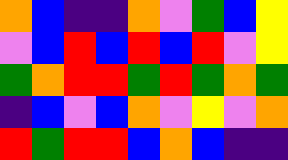[["orange", "blue", "indigo", "indigo", "orange", "violet", "green", "blue", "yellow"], ["violet", "blue", "red", "blue", "red", "blue", "red", "violet", "yellow"], ["green", "orange", "red", "red", "green", "red", "green", "orange", "green"], ["indigo", "blue", "violet", "blue", "orange", "violet", "yellow", "violet", "orange"], ["red", "green", "red", "red", "blue", "orange", "blue", "indigo", "indigo"]]